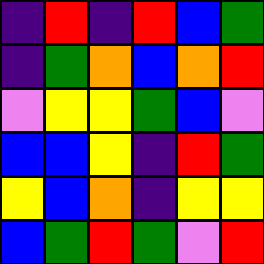[["indigo", "red", "indigo", "red", "blue", "green"], ["indigo", "green", "orange", "blue", "orange", "red"], ["violet", "yellow", "yellow", "green", "blue", "violet"], ["blue", "blue", "yellow", "indigo", "red", "green"], ["yellow", "blue", "orange", "indigo", "yellow", "yellow"], ["blue", "green", "red", "green", "violet", "red"]]